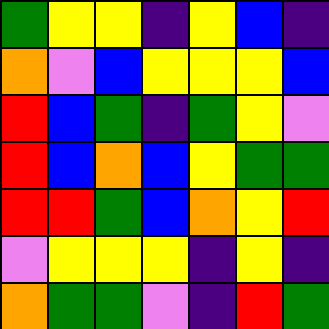[["green", "yellow", "yellow", "indigo", "yellow", "blue", "indigo"], ["orange", "violet", "blue", "yellow", "yellow", "yellow", "blue"], ["red", "blue", "green", "indigo", "green", "yellow", "violet"], ["red", "blue", "orange", "blue", "yellow", "green", "green"], ["red", "red", "green", "blue", "orange", "yellow", "red"], ["violet", "yellow", "yellow", "yellow", "indigo", "yellow", "indigo"], ["orange", "green", "green", "violet", "indigo", "red", "green"]]